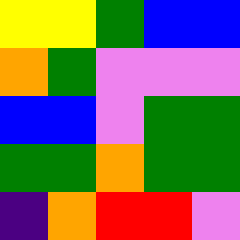[["yellow", "yellow", "green", "blue", "blue"], ["orange", "green", "violet", "violet", "violet"], ["blue", "blue", "violet", "green", "green"], ["green", "green", "orange", "green", "green"], ["indigo", "orange", "red", "red", "violet"]]